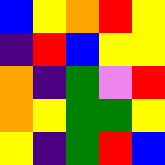[["blue", "yellow", "orange", "red", "yellow"], ["indigo", "red", "blue", "yellow", "yellow"], ["orange", "indigo", "green", "violet", "red"], ["orange", "yellow", "green", "green", "yellow"], ["yellow", "indigo", "green", "red", "blue"]]